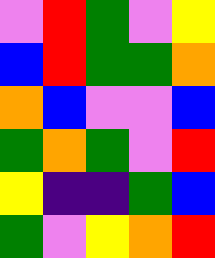[["violet", "red", "green", "violet", "yellow"], ["blue", "red", "green", "green", "orange"], ["orange", "blue", "violet", "violet", "blue"], ["green", "orange", "green", "violet", "red"], ["yellow", "indigo", "indigo", "green", "blue"], ["green", "violet", "yellow", "orange", "red"]]